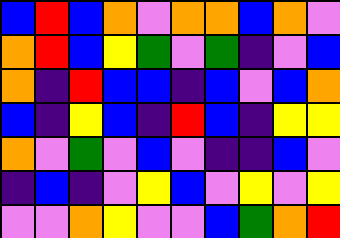[["blue", "red", "blue", "orange", "violet", "orange", "orange", "blue", "orange", "violet"], ["orange", "red", "blue", "yellow", "green", "violet", "green", "indigo", "violet", "blue"], ["orange", "indigo", "red", "blue", "blue", "indigo", "blue", "violet", "blue", "orange"], ["blue", "indigo", "yellow", "blue", "indigo", "red", "blue", "indigo", "yellow", "yellow"], ["orange", "violet", "green", "violet", "blue", "violet", "indigo", "indigo", "blue", "violet"], ["indigo", "blue", "indigo", "violet", "yellow", "blue", "violet", "yellow", "violet", "yellow"], ["violet", "violet", "orange", "yellow", "violet", "violet", "blue", "green", "orange", "red"]]